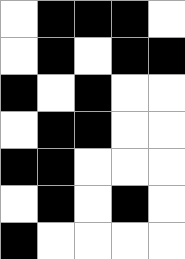[["white", "black", "black", "black", "white"], ["white", "black", "white", "black", "black"], ["black", "white", "black", "white", "white"], ["white", "black", "black", "white", "white"], ["black", "black", "white", "white", "white"], ["white", "black", "white", "black", "white"], ["black", "white", "white", "white", "white"]]